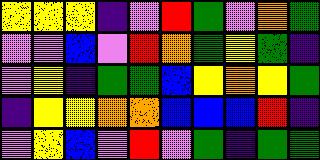[["yellow", "yellow", "yellow", "indigo", "violet", "red", "green", "violet", "orange", "green"], ["violet", "violet", "blue", "violet", "red", "orange", "green", "yellow", "green", "indigo"], ["violet", "yellow", "indigo", "green", "green", "blue", "yellow", "orange", "yellow", "green"], ["indigo", "yellow", "yellow", "orange", "orange", "blue", "blue", "blue", "red", "indigo"], ["violet", "yellow", "blue", "violet", "red", "violet", "green", "indigo", "green", "green"]]